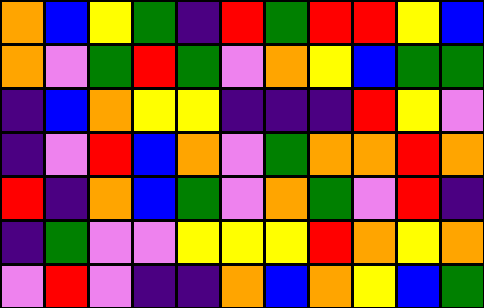[["orange", "blue", "yellow", "green", "indigo", "red", "green", "red", "red", "yellow", "blue"], ["orange", "violet", "green", "red", "green", "violet", "orange", "yellow", "blue", "green", "green"], ["indigo", "blue", "orange", "yellow", "yellow", "indigo", "indigo", "indigo", "red", "yellow", "violet"], ["indigo", "violet", "red", "blue", "orange", "violet", "green", "orange", "orange", "red", "orange"], ["red", "indigo", "orange", "blue", "green", "violet", "orange", "green", "violet", "red", "indigo"], ["indigo", "green", "violet", "violet", "yellow", "yellow", "yellow", "red", "orange", "yellow", "orange"], ["violet", "red", "violet", "indigo", "indigo", "orange", "blue", "orange", "yellow", "blue", "green"]]